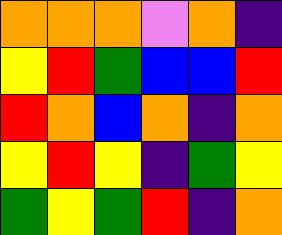[["orange", "orange", "orange", "violet", "orange", "indigo"], ["yellow", "red", "green", "blue", "blue", "red"], ["red", "orange", "blue", "orange", "indigo", "orange"], ["yellow", "red", "yellow", "indigo", "green", "yellow"], ["green", "yellow", "green", "red", "indigo", "orange"]]